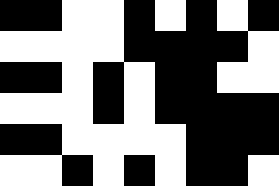[["black", "black", "white", "white", "black", "white", "black", "white", "black"], ["white", "white", "white", "white", "black", "black", "black", "black", "white"], ["black", "black", "white", "black", "white", "black", "black", "white", "white"], ["white", "white", "white", "black", "white", "black", "black", "black", "black"], ["black", "black", "white", "white", "white", "white", "black", "black", "black"], ["white", "white", "black", "white", "black", "white", "black", "black", "white"]]